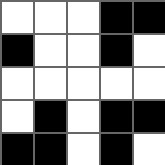[["white", "white", "white", "black", "black"], ["black", "white", "white", "black", "white"], ["white", "white", "white", "white", "white"], ["white", "black", "white", "black", "black"], ["black", "black", "white", "black", "white"]]